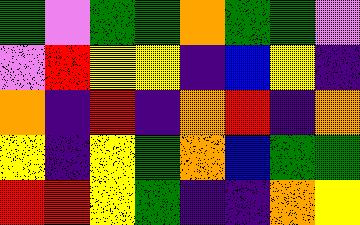[["green", "violet", "green", "green", "orange", "green", "green", "violet"], ["violet", "red", "yellow", "yellow", "indigo", "blue", "yellow", "indigo"], ["orange", "indigo", "red", "indigo", "orange", "red", "indigo", "orange"], ["yellow", "indigo", "yellow", "green", "orange", "blue", "green", "green"], ["red", "red", "yellow", "green", "indigo", "indigo", "orange", "yellow"]]